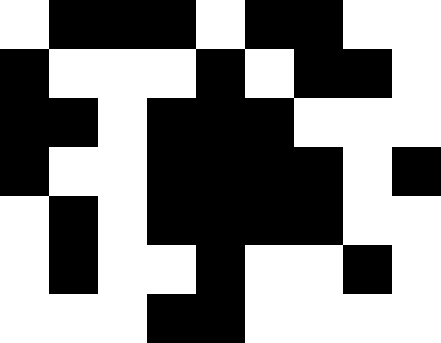[["white", "black", "black", "black", "white", "black", "black", "white", "white"], ["black", "white", "white", "white", "black", "white", "black", "black", "white"], ["black", "black", "white", "black", "black", "black", "white", "white", "white"], ["black", "white", "white", "black", "black", "black", "black", "white", "black"], ["white", "black", "white", "black", "black", "black", "black", "white", "white"], ["white", "black", "white", "white", "black", "white", "white", "black", "white"], ["white", "white", "white", "black", "black", "white", "white", "white", "white"]]